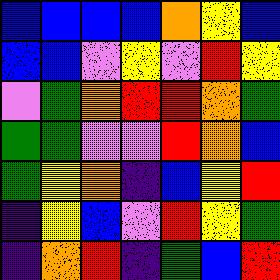[["blue", "blue", "blue", "blue", "orange", "yellow", "blue"], ["blue", "blue", "violet", "yellow", "violet", "red", "yellow"], ["violet", "green", "orange", "red", "red", "orange", "green"], ["green", "green", "violet", "violet", "red", "orange", "blue"], ["green", "yellow", "orange", "indigo", "blue", "yellow", "red"], ["indigo", "yellow", "blue", "violet", "red", "yellow", "green"], ["indigo", "orange", "red", "indigo", "green", "blue", "red"]]